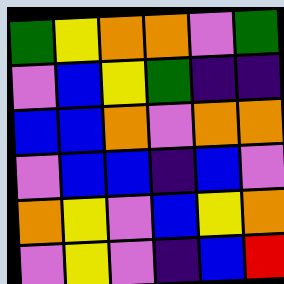[["green", "yellow", "orange", "orange", "violet", "green"], ["violet", "blue", "yellow", "green", "indigo", "indigo"], ["blue", "blue", "orange", "violet", "orange", "orange"], ["violet", "blue", "blue", "indigo", "blue", "violet"], ["orange", "yellow", "violet", "blue", "yellow", "orange"], ["violet", "yellow", "violet", "indigo", "blue", "red"]]